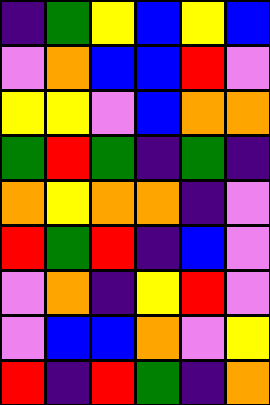[["indigo", "green", "yellow", "blue", "yellow", "blue"], ["violet", "orange", "blue", "blue", "red", "violet"], ["yellow", "yellow", "violet", "blue", "orange", "orange"], ["green", "red", "green", "indigo", "green", "indigo"], ["orange", "yellow", "orange", "orange", "indigo", "violet"], ["red", "green", "red", "indigo", "blue", "violet"], ["violet", "orange", "indigo", "yellow", "red", "violet"], ["violet", "blue", "blue", "orange", "violet", "yellow"], ["red", "indigo", "red", "green", "indigo", "orange"]]